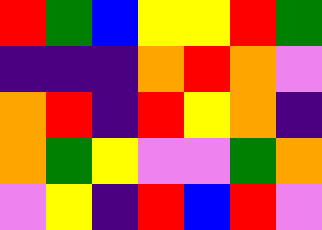[["red", "green", "blue", "yellow", "yellow", "red", "green"], ["indigo", "indigo", "indigo", "orange", "red", "orange", "violet"], ["orange", "red", "indigo", "red", "yellow", "orange", "indigo"], ["orange", "green", "yellow", "violet", "violet", "green", "orange"], ["violet", "yellow", "indigo", "red", "blue", "red", "violet"]]